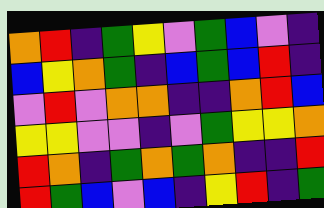[["orange", "red", "indigo", "green", "yellow", "violet", "green", "blue", "violet", "indigo"], ["blue", "yellow", "orange", "green", "indigo", "blue", "green", "blue", "red", "indigo"], ["violet", "red", "violet", "orange", "orange", "indigo", "indigo", "orange", "red", "blue"], ["yellow", "yellow", "violet", "violet", "indigo", "violet", "green", "yellow", "yellow", "orange"], ["red", "orange", "indigo", "green", "orange", "green", "orange", "indigo", "indigo", "red"], ["red", "green", "blue", "violet", "blue", "indigo", "yellow", "red", "indigo", "green"]]